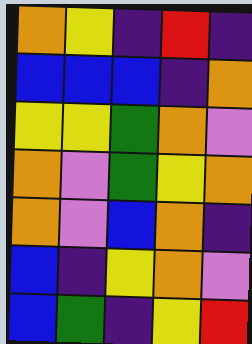[["orange", "yellow", "indigo", "red", "indigo"], ["blue", "blue", "blue", "indigo", "orange"], ["yellow", "yellow", "green", "orange", "violet"], ["orange", "violet", "green", "yellow", "orange"], ["orange", "violet", "blue", "orange", "indigo"], ["blue", "indigo", "yellow", "orange", "violet"], ["blue", "green", "indigo", "yellow", "red"]]